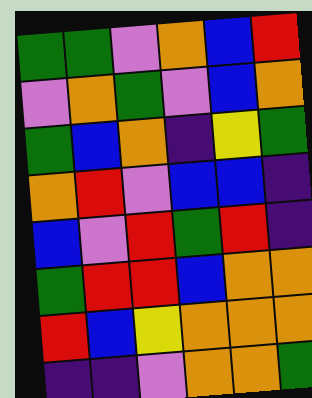[["green", "green", "violet", "orange", "blue", "red"], ["violet", "orange", "green", "violet", "blue", "orange"], ["green", "blue", "orange", "indigo", "yellow", "green"], ["orange", "red", "violet", "blue", "blue", "indigo"], ["blue", "violet", "red", "green", "red", "indigo"], ["green", "red", "red", "blue", "orange", "orange"], ["red", "blue", "yellow", "orange", "orange", "orange"], ["indigo", "indigo", "violet", "orange", "orange", "green"]]